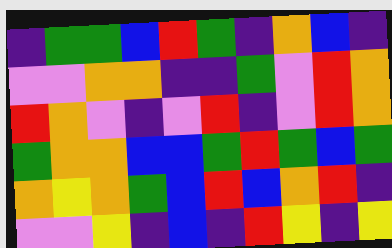[["indigo", "green", "green", "blue", "red", "green", "indigo", "orange", "blue", "indigo"], ["violet", "violet", "orange", "orange", "indigo", "indigo", "green", "violet", "red", "orange"], ["red", "orange", "violet", "indigo", "violet", "red", "indigo", "violet", "red", "orange"], ["green", "orange", "orange", "blue", "blue", "green", "red", "green", "blue", "green"], ["orange", "yellow", "orange", "green", "blue", "red", "blue", "orange", "red", "indigo"], ["violet", "violet", "yellow", "indigo", "blue", "indigo", "red", "yellow", "indigo", "yellow"]]